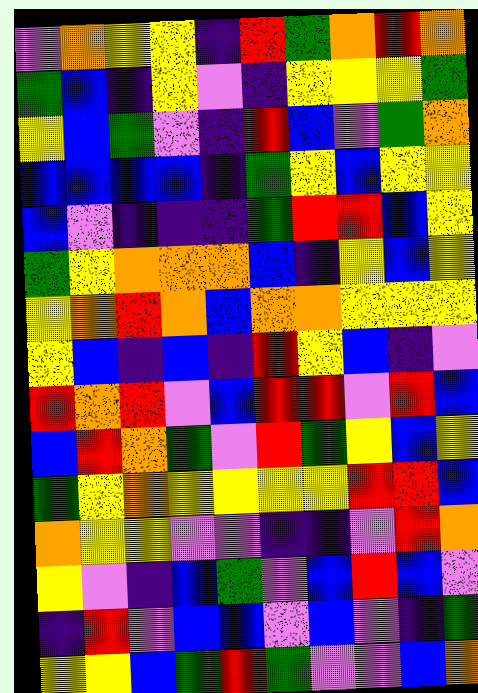[["violet", "orange", "yellow", "yellow", "indigo", "red", "green", "orange", "red", "orange"], ["green", "blue", "indigo", "yellow", "violet", "indigo", "yellow", "yellow", "yellow", "green"], ["yellow", "blue", "green", "violet", "indigo", "red", "blue", "violet", "green", "orange"], ["blue", "blue", "blue", "blue", "indigo", "green", "yellow", "blue", "yellow", "yellow"], ["blue", "violet", "indigo", "indigo", "indigo", "green", "red", "red", "blue", "yellow"], ["green", "yellow", "orange", "orange", "orange", "blue", "indigo", "yellow", "blue", "yellow"], ["yellow", "orange", "red", "orange", "blue", "orange", "orange", "yellow", "yellow", "yellow"], ["yellow", "blue", "indigo", "blue", "indigo", "red", "yellow", "blue", "indigo", "violet"], ["red", "orange", "red", "violet", "blue", "red", "red", "violet", "red", "blue"], ["blue", "red", "orange", "green", "violet", "red", "green", "yellow", "blue", "yellow"], ["green", "yellow", "orange", "yellow", "yellow", "yellow", "yellow", "red", "red", "blue"], ["orange", "yellow", "yellow", "violet", "violet", "indigo", "indigo", "violet", "red", "orange"], ["yellow", "violet", "indigo", "blue", "green", "violet", "blue", "red", "blue", "violet"], ["indigo", "red", "violet", "blue", "blue", "violet", "blue", "violet", "indigo", "green"], ["yellow", "yellow", "blue", "green", "red", "green", "violet", "violet", "blue", "orange"]]